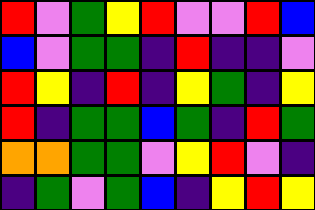[["red", "violet", "green", "yellow", "red", "violet", "violet", "red", "blue"], ["blue", "violet", "green", "green", "indigo", "red", "indigo", "indigo", "violet"], ["red", "yellow", "indigo", "red", "indigo", "yellow", "green", "indigo", "yellow"], ["red", "indigo", "green", "green", "blue", "green", "indigo", "red", "green"], ["orange", "orange", "green", "green", "violet", "yellow", "red", "violet", "indigo"], ["indigo", "green", "violet", "green", "blue", "indigo", "yellow", "red", "yellow"]]